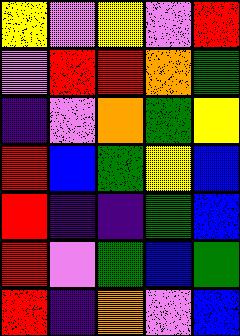[["yellow", "violet", "yellow", "violet", "red"], ["violet", "red", "red", "orange", "green"], ["indigo", "violet", "orange", "green", "yellow"], ["red", "blue", "green", "yellow", "blue"], ["red", "indigo", "indigo", "green", "blue"], ["red", "violet", "green", "blue", "green"], ["red", "indigo", "orange", "violet", "blue"]]